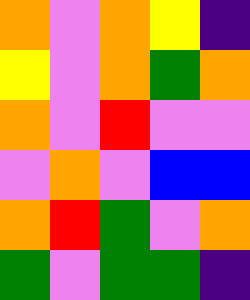[["orange", "violet", "orange", "yellow", "indigo"], ["yellow", "violet", "orange", "green", "orange"], ["orange", "violet", "red", "violet", "violet"], ["violet", "orange", "violet", "blue", "blue"], ["orange", "red", "green", "violet", "orange"], ["green", "violet", "green", "green", "indigo"]]